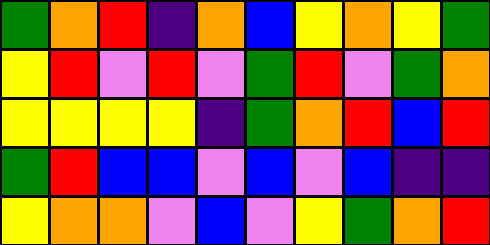[["green", "orange", "red", "indigo", "orange", "blue", "yellow", "orange", "yellow", "green"], ["yellow", "red", "violet", "red", "violet", "green", "red", "violet", "green", "orange"], ["yellow", "yellow", "yellow", "yellow", "indigo", "green", "orange", "red", "blue", "red"], ["green", "red", "blue", "blue", "violet", "blue", "violet", "blue", "indigo", "indigo"], ["yellow", "orange", "orange", "violet", "blue", "violet", "yellow", "green", "orange", "red"]]